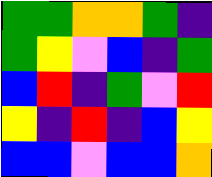[["green", "green", "orange", "orange", "green", "indigo"], ["green", "yellow", "violet", "blue", "indigo", "green"], ["blue", "red", "indigo", "green", "violet", "red"], ["yellow", "indigo", "red", "indigo", "blue", "yellow"], ["blue", "blue", "violet", "blue", "blue", "orange"]]